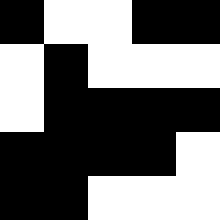[["black", "white", "white", "black", "black"], ["white", "black", "white", "white", "white"], ["white", "black", "black", "black", "black"], ["black", "black", "black", "black", "white"], ["black", "black", "white", "white", "white"]]